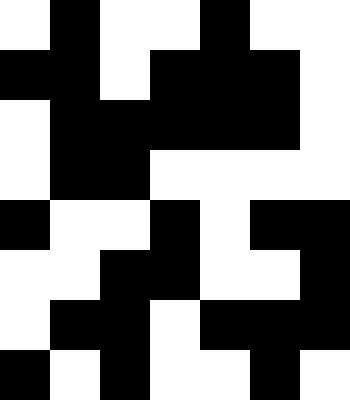[["white", "black", "white", "white", "black", "white", "white"], ["black", "black", "white", "black", "black", "black", "white"], ["white", "black", "black", "black", "black", "black", "white"], ["white", "black", "black", "white", "white", "white", "white"], ["black", "white", "white", "black", "white", "black", "black"], ["white", "white", "black", "black", "white", "white", "black"], ["white", "black", "black", "white", "black", "black", "black"], ["black", "white", "black", "white", "white", "black", "white"]]